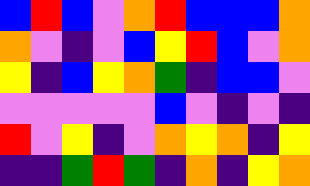[["blue", "red", "blue", "violet", "orange", "red", "blue", "blue", "blue", "orange"], ["orange", "violet", "indigo", "violet", "blue", "yellow", "red", "blue", "violet", "orange"], ["yellow", "indigo", "blue", "yellow", "orange", "green", "indigo", "blue", "blue", "violet"], ["violet", "violet", "violet", "violet", "violet", "blue", "violet", "indigo", "violet", "indigo"], ["red", "violet", "yellow", "indigo", "violet", "orange", "yellow", "orange", "indigo", "yellow"], ["indigo", "indigo", "green", "red", "green", "indigo", "orange", "indigo", "yellow", "orange"]]